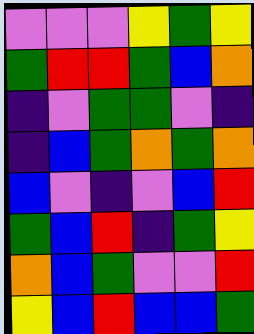[["violet", "violet", "violet", "yellow", "green", "yellow"], ["green", "red", "red", "green", "blue", "orange"], ["indigo", "violet", "green", "green", "violet", "indigo"], ["indigo", "blue", "green", "orange", "green", "orange"], ["blue", "violet", "indigo", "violet", "blue", "red"], ["green", "blue", "red", "indigo", "green", "yellow"], ["orange", "blue", "green", "violet", "violet", "red"], ["yellow", "blue", "red", "blue", "blue", "green"]]